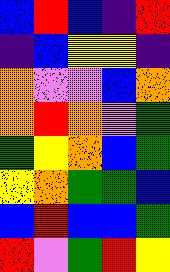[["blue", "red", "blue", "indigo", "red"], ["indigo", "blue", "yellow", "yellow", "indigo"], ["orange", "violet", "violet", "blue", "orange"], ["orange", "red", "orange", "violet", "green"], ["green", "yellow", "orange", "blue", "green"], ["yellow", "orange", "green", "green", "blue"], ["blue", "red", "blue", "blue", "green"], ["red", "violet", "green", "red", "yellow"]]